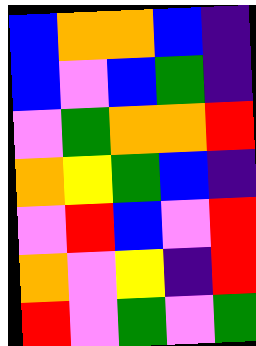[["blue", "orange", "orange", "blue", "indigo"], ["blue", "violet", "blue", "green", "indigo"], ["violet", "green", "orange", "orange", "red"], ["orange", "yellow", "green", "blue", "indigo"], ["violet", "red", "blue", "violet", "red"], ["orange", "violet", "yellow", "indigo", "red"], ["red", "violet", "green", "violet", "green"]]